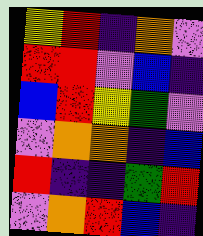[["yellow", "red", "indigo", "orange", "violet"], ["red", "red", "violet", "blue", "indigo"], ["blue", "red", "yellow", "green", "violet"], ["violet", "orange", "orange", "indigo", "blue"], ["red", "indigo", "indigo", "green", "red"], ["violet", "orange", "red", "blue", "indigo"]]